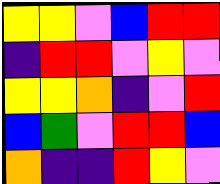[["yellow", "yellow", "violet", "blue", "red", "red"], ["indigo", "red", "red", "violet", "yellow", "violet"], ["yellow", "yellow", "orange", "indigo", "violet", "red"], ["blue", "green", "violet", "red", "red", "blue"], ["orange", "indigo", "indigo", "red", "yellow", "violet"]]